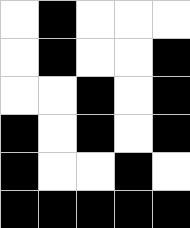[["white", "black", "white", "white", "white"], ["white", "black", "white", "white", "black"], ["white", "white", "black", "white", "black"], ["black", "white", "black", "white", "black"], ["black", "white", "white", "black", "white"], ["black", "black", "black", "black", "black"]]